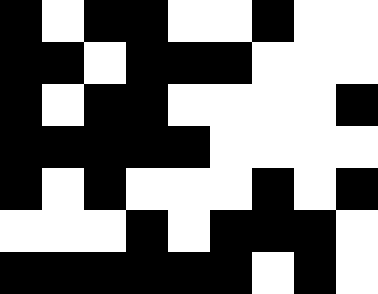[["black", "white", "black", "black", "white", "white", "black", "white", "white"], ["black", "black", "white", "black", "black", "black", "white", "white", "white"], ["black", "white", "black", "black", "white", "white", "white", "white", "black"], ["black", "black", "black", "black", "black", "white", "white", "white", "white"], ["black", "white", "black", "white", "white", "white", "black", "white", "black"], ["white", "white", "white", "black", "white", "black", "black", "black", "white"], ["black", "black", "black", "black", "black", "black", "white", "black", "white"]]